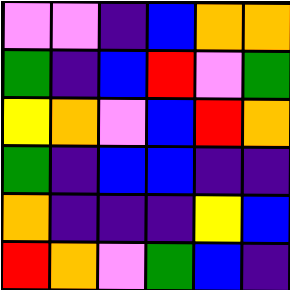[["violet", "violet", "indigo", "blue", "orange", "orange"], ["green", "indigo", "blue", "red", "violet", "green"], ["yellow", "orange", "violet", "blue", "red", "orange"], ["green", "indigo", "blue", "blue", "indigo", "indigo"], ["orange", "indigo", "indigo", "indigo", "yellow", "blue"], ["red", "orange", "violet", "green", "blue", "indigo"]]